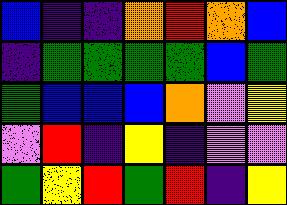[["blue", "indigo", "indigo", "orange", "red", "orange", "blue"], ["indigo", "green", "green", "green", "green", "blue", "green"], ["green", "blue", "blue", "blue", "orange", "violet", "yellow"], ["violet", "red", "indigo", "yellow", "indigo", "violet", "violet"], ["green", "yellow", "red", "green", "red", "indigo", "yellow"]]